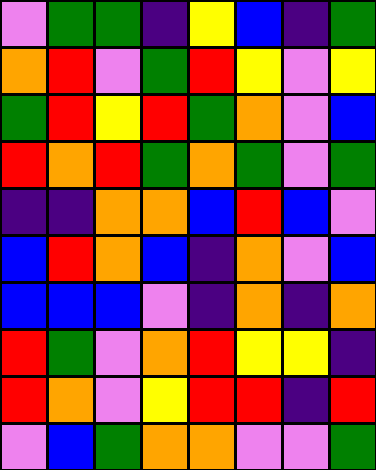[["violet", "green", "green", "indigo", "yellow", "blue", "indigo", "green"], ["orange", "red", "violet", "green", "red", "yellow", "violet", "yellow"], ["green", "red", "yellow", "red", "green", "orange", "violet", "blue"], ["red", "orange", "red", "green", "orange", "green", "violet", "green"], ["indigo", "indigo", "orange", "orange", "blue", "red", "blue", "violet"], ["blue", "red", "orange", "blue", "indigo", "orange", "violet", "blue"], ["blue", "blue", "blue", "violet", "indigo", "orange", "indigo", "orange"], ["red", "green", "violet", "orange", "red", "yellow", "yellow", "indigo"], ["red", "orange", "violet", "yellow", "red", "red", "indigo", "red"], ["violet", "blue", "green", "orange", "orange", "violet", "violet", "green"]]